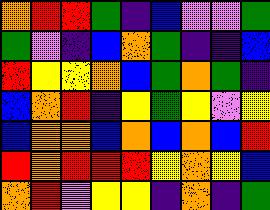[["orange", "red", "red", "green", "indigo", "blue", "violet", "violet", "green"], ["green", "violet", "indigo", "blue", "orange", "green", "indigo", "indigo", "blue"], ["red", "yellow", "yellow", "orange", "blue", "green", "orange", "green", "indigo"], ["blue", "orange", "red", "indigo", "yellow", "green", "yellow", "violet", "yellow"], ["blue", "orange", "orange", "blue", "orange", "blue", "orange", "blue", "red"], ["red", "orange", "red", "red", "red", "yellow", "orange", "yellow", "blue"], ["orange", "red", "violet", "yellow", "yellow", "indigo", "orange", "indigo", "green"]]